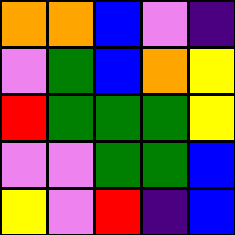[["orange", "orange", "blue", "violet", "indigo"], ["violet", "green", "blue", "orange", "yellow"], ["red", "green", "green", "green", "yellow"], ["violet", "violet", "green", "green", "blue"], ["yellow", "violet", "red", "indigo", "blue"]]